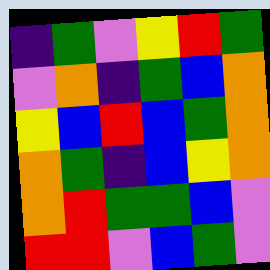[["indigo", "green", "violet", "yellow", "red", "green"], ["violet", "orange", "indigo", "green", "blue", "orange"], ["yellow", "blue", "red", "blue", "green", "orange"], ["orange", "green", "indigo", "blue", "yellow", "orange"], ["orange", "red", "green", "green", "blue", "violet"], ["red", "red", "violet", "blue", "green", "violet"]]